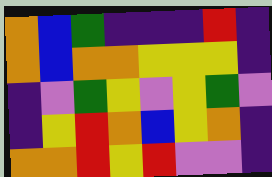[["orange", "blue", "green", "indigo", "indigo", "indigo", "red", "indigo"], ["orange", "blue", "orange", "orange", "yellow", "yellow", "yellow", "indigo"], ["indigo", "violet", "green", "yellow", "violet", "yellow", "green", "violet"], ["indigo", "yellow", "red", "orange", "blue", "yellow", "orange", "indigo"], ["orange", "orange", "red", "yellow", "red", "violet", "violet", "indigo"]]